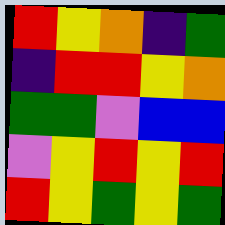[["red", "yellow", "orange", "indigo", "green"], ["indigo", "red", "red", "yellow", "orange"], ["green", "green", "violet", "blue", "blue"], ["violet", "yellow", "red", "yellow", "red"], ["red", "yellow", "green", "yellow", "green"]]